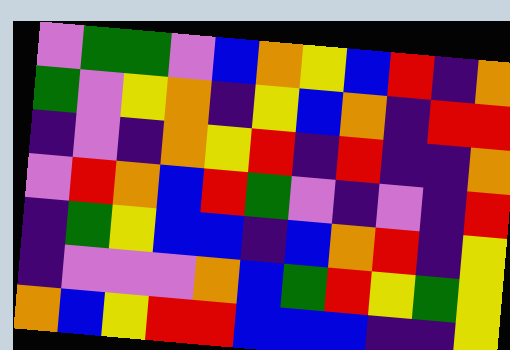[["violet", "green", "green", "violet", "blue", "orange", "yellow", "blue", "red", "indigo", "orange"], ["green", "violet", "yellow", "orange", "indigo", "yellow", "blue", "orange", "indigo", "red", "red"], ["indigo", "violet", "indigo", "orange", "yellow", "red", "indigo", "red", "indigo", "indigo", "orange"], ["violet", "red", "orange", "blue", "red", "green", "violet", "indigo", "violet", "indigo", "red"], ["indigo", "green", "yellow", "blue", "blue", "indigo", "blue", "orange", "red", "indigo", "yellow"], ["indigo", "violet", "violet", "violet", "orange", "blue", "green", "red", "yellow", "green", "yellow"], ["orange", "blue", "yellow", "red", "red", "blue", "blue", "blue", "indigo", "indigo", "yellow"]]